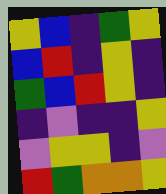[["yellow", "blue", "indigo", "green", "yellow"], ["blue", "red", "indigo", "yellow", "indigo"], ["green", "blue", "red", "yellow", "indigo"], ["indigo", "violet", "indigo", "indigo", "yellow"], ["violet", "yellow", "yellow", "indigo", "violet"], ["red", "green", "orange", "orange", "yellow"]]